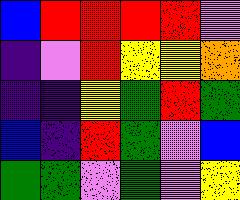[["blue", "red", "red", "red", "red", "violet"], ["indigo", "violet", "red", "yellow", "yellow", "orange"], ["indigo", "indigo", "yellow", "green", "red", "green"], ["blue", "indigo", "red", "green", "violet", "blue"], ["green", "green", "violet", "green", "violet", "yellow"]]